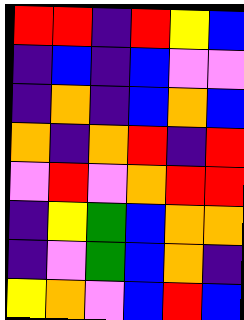[["red", "red", "indigo", "red", "yellow", "blue"], ["indigo", "blue", "indigo", "blue", "violet", "violet"], ["indigo", "orange", "indigo", "blue", "orange", "blue"], ["orange", "indigo", "orange", "red", "indigo", "red"], ["violet", "red", "violet", "orange", "red", "red"], ["indigo", "yellow", "green", "blue", "orange", "orange"], ["indigo", "violet", "green", "blue", "orange", "indigo"], ["yellow", "orange", "violet", "blue", "red", "blue"]]